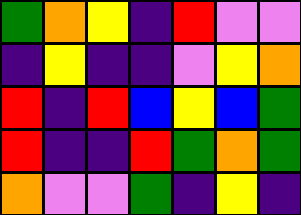[["green", "orange", "yellow", "indigo", "red", "violet", "violet"], ["indigo", "yellow", "indigo", "indigo", "violet", "yellow", "orange"], ["red", "indigo", "red", "blue", "yellow", "blue", "green"], ["red", "indigo", "indigo", "red", "green", "orange", "green"], ["orange", "violet", "violet", "green", "indigo", "yellow", "indigo"]]